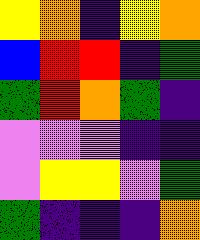[["yellow", "orange", "indigo", "yellow", "orange"], ["blue", "red", "red", "indigo", "green"], ["green", "red", "orange", "green", "indigo"], ["violet", "violet", "violet", "indigo", "indigo"], ["violet", "yellow", "yellow", "violet", "green"], ["green", "indigo", "indigo", "indigo", "orange"]]